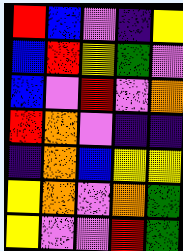[["red", "blue", "violet", "indigo", "yellow"], ["blue", "red", "yellow", "green", "violet"], ["blue", "violet", "red", "violet", "orange"], ["red", "orange", "violet", "indigo", "indigo"], ["indigo", "orange", "blue", "yellow", "yellow"], ["yellow", "orange", "violet", "orange", "green"], ["yellow", "violet", "violet", "red", "green"]]